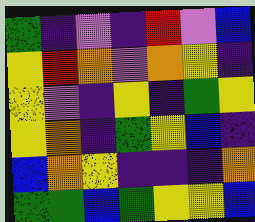[["green", "indigo", "violet", "indigo", "red", "violet", "blue"], ["yellow", "red", "orange", "violet", "orange", "yellow", "indigo"], ["yellow", "violet", "indigo", "yellow", "indigo", "green", "yellow"], ["yellow", "orange", "indigo", "green", "yellow", "blue", "indigo"], ["blue", "orange", "yellow", "indigo", "indigo", "indigo", "orange"], ["green", "green", "blue", "green", "yellow", "yellow", "blue"]]